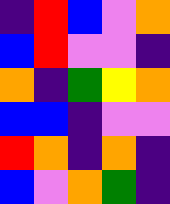[["indigo", "red", "blue", "violet", "orange"], ["blue", "red", "violet", "violet", "indigo"], ["orange", "indigo", "green", "yellow", "orange"], ["blue", "blue", "indigo", "violet", "violet"], ["red", "orange", "indigo", "orange", "indigo"], ["blue", "violet", "orange", "green", "indigo"]]